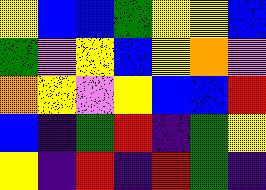[["yellow", "blue", "blue", "green", "yellow", "yellow", "blue"], ["green", "violet", "yellow", "blue", "yellow", "orange", "violet"], ["orange", "yellow", "violet", "yellow", "blue", "blue", "red"], ["blue", "indigo", "green", "red", "indigo", "green", "yellow"], ["yellow", "indigo", "red", "indigo", "red", "green", "indigo"]]